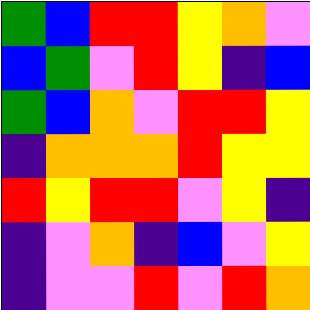[["green", "blue", "red", "red", "yellow", "orange", "violet"], ["blue", "green", "violet", "red", "yellow", "indigo", "blue"], ["green", "blue", "orange", "violet", "red", "red", "yellow"], ["indigo", "orange", "orange", "orange", "red", "yellow", "yellow"], ["red", "yellow", "red", "red", "violet", "yellow", "indigo"], ["indigo", "violet", "orange", "indigo", "blue", "violet", "yellow"], ["indigo", "violet", "violet", "red", "violet", "red", "orange"]]